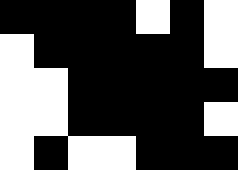[["black", "black", "black", "black", "white", "black", "white"], ["white", "black", "black", "black", "black", "black", "white"], ["white", "white", "black", "black", "black", "black", "black"], ["white", "white", "black", "black", "black", "black", "white"], ["white", "black", "white", "white", "black", "black", "black"]]